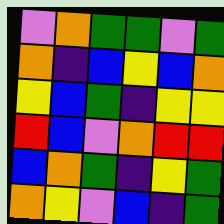[["violet", "orange", "green", "green", "violet", "green"], ["orange", "indigo", "blue", "yellow", "blue", "orange"], ["yellow", "blue", "green", "indigo", "yellow", "yellow"], ["red", "blue", "violet", "orange", "red", "red"], ["blue", "orange", "green", "indigo", "yellow", "green"], ["orange", "yellow", "violet", "blue", "indigo", "green"]]